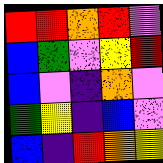[["red", "red", "orange", "red", "violet"], ["blue", "green", "violet", "yellow", "red"], ["blue", "violet", "indigo", "orange", "violet"], ["green", "yellow", "indigo", "blue", "violet"], ["blue", "indigo", "red", "orange", "yellow"]]